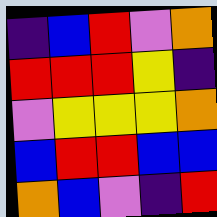[["indigo", "blue", "red", "violet", "orange"], ["red", "red", "red", "yellow", "indigo"], ["violet", "yellow", "yellow", "yellow", "orange"], ["blue", "red", "red", "blue", "blue"], ["orange", "blue", "violet", "indigo", "red"]]